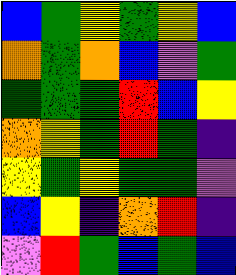[["blue", "green", "yellow", "green", "yellow", "blue"], ["orange", "green", "orange", "blue", "violet", "green"], ["green", "green", "green", "red", "blue", "yellow"], ["orange", "yellow", "green", "red", "green", "indigo"], ["yellow", "green", "yellow", "green", "green", "violet"], ["blue", "yellow", "indigo", "orange", "red", "indigo"], ["violet", "red", "green", "blue", "green", "blue"]]